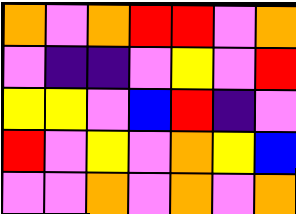[["orange", "violet", "orange", "red", "red", "violet", "orange"], ["violet", "indigo", "indigo", "violet", "yellow", "violet", "red"], ["yellow", "yellow", "violet", "blue", "red", "indigo", "violet"], ["red", "violet", "yellow", "violet", "orange", "yellow", "blue"], ["violet", "violet", "orange", "violet", "orange", "violet", "orange"]]